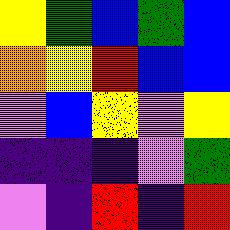[["yellow", "green", "blue", "green", "blue"], ["orange", "yellow", "red", "blue", "blue"], ["violet", "blue", "yellow", "violet", "yellow"], ["indigo", "indigo", "indigo", "violet", "green"], ["violet", "indigo", "red", "indigo", "red"]]